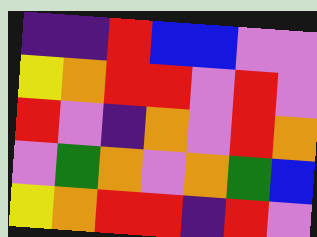[["indigo", "indigo", "red", "blue", "blue", "violet", "violet"], ["yellow", "orange", "red", "red", "violet", "red", "violet"], ["red", "violet", "indigo", "orange", "violet", "red", "orange"], ["violet", "green", "orange", "violet", "orange", "green", "blue"], ["yellow", "orange", "red", "red", "indigo", "red", "violet"]]